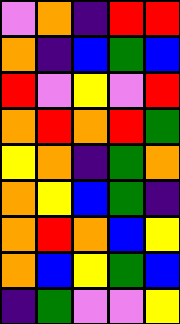[["violet", "orange", "indigo", "red", "red"], ["orange", "indigo", "blue", "green", "blue"], ["red", "violet", "yellow", "violet", "red"], ["orange", "red", "orange", "red", "green"], ["yellow", "orange", "indigo", "green", "orange"], ["orange", "yellow", "blue", "green", "indigo"], ["orange", "red", "orange", "blue", "yellow"], ["orange", "blue", "yellow", "green", "blue"], ["indigo", "green", "violet", "violet", "yellow"]]